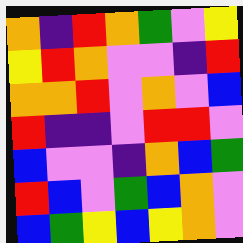[["orange", "indigo", "red", "orange", "green", "violet", "yellow"], ["yellow", "red", "orange", "violet", "violet", "indigo", "red"], ["orange", "orange", "red", "violet", "orange", "violet", "blue"], ["red", "indigo", "indigo", "violet", "red", "red", "violet"], ["blue", "violet", "violet", "indigo", "orange", "blue", "green"], ["red", "blue", "violet", "green", "blue", "orange", "violet"], ["blue", "green", "yellow", "blue", "yellow", "orange", "violet"]]